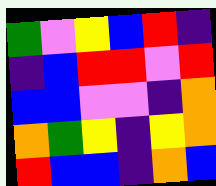[["green", "violet", "yellow", "blue", "red", "indigo"], ["indigo", "blue", "red", "red", "violet", "red"], ["blue", "blue", "violet", "violet", "indigo", "orange"], ["orange", "green", "yellow", "indigo", "yellow", "orange"], ["red", "blue", "blue", "indigo", "orange", "blue"]]